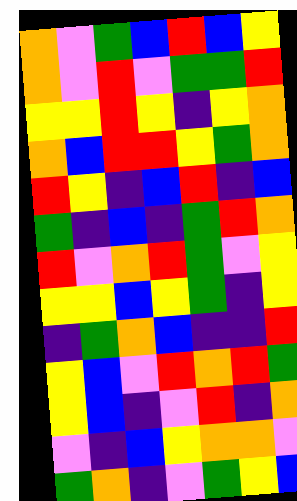[["orange", "violet", "green", "blue", "red", "blue", "yellow"], ["orange", "violet", "red", "violet", "green", "green", "red"], ["yellow", "yellow", "red", "yellow", "indigo", "yellow", "orange"], ["orange", "blue", "red", "red", "yellow", "green", "orange"], ["red", "yellow", "indigo", "blue", "red", "indigo", "blue"], ["green", "indigo", "blue", "indigo", "green", "red", "orange"], ["red", "violet", "orange", "red", "green", "violet", "yellow"], ["yellow", "yellow", "blue", "yellow", "green", "indigo", "yellow"], ["indigo", "green", "orange", "blue", "indigo", "indigo", "red"], ["yellow", "blue", "violet", "red", "orange", "red", "green"], ["yellow", "blue", "indigo", "violet", "red", "indigo", "orange"], ["violet", "indigo", "blue", "yellow", "orange", "orange", "violet"], ["green", "orange", "indigo", "violet", "green", "yellow", "blue"]]